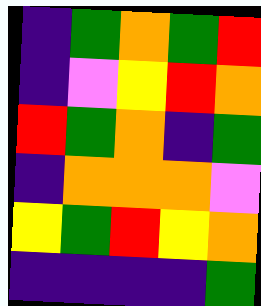[["indigo", "green", "orange", "green", "red"], ["indigo", "violet", "yellow", "red", "orange"], ["red", "green", "orange", "indigo", "green"], ["indigo", "orange", "orange", "orange", "violet"], ["yellow", "green", "red", "yellow", "orange"], ["indigo", "indigo", "indigo", "indigo", "green"]]